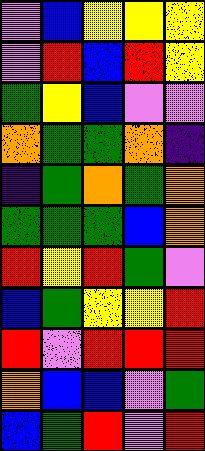[["violet", "blue", "yellow", "yellow", "yellow"], ["violet", "red", "blue", "red", "yellow"], ["green", "yellow", "blue", "violet", "violet"], ["orange", "green", "green", "orange", "indigo"], ["indigo", "green", "orange", "green", "orange"], ["green", "green", "green", "blue", "orange"], ["red", "yellow", "red", "green", "violet"], ["blue", "green", "yellow", "yellow", "red"], ["red", "violet", "red", "red", "red"], ["orange", "blue", "blue", "violet", "green"], ["blue", "green", "red", "violet", "red"]]